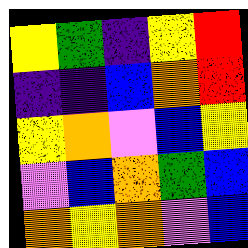[["yellow", "green", "indigo", "yellow", "red"], ["indigo", "indigo", "blue", "orange", "red"], ["yellow", "orange", "violet", "blue", "yellow"], ["violet", "blue", "orange", "green", "blue"], ["orange", "yellow", "orange", "violet", "blue"]]